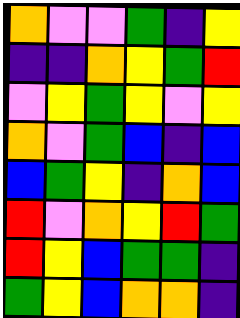[["orange", "violet", "violet", "green", "indigo", "yellow"], ["indigo", "indigo", "orange", "yellow", "green", "red"], ["violet", "yellow", "green", "yellow", "violet", "yellow"], ["orange", "violet", "green", "blue", "indigo", "blue"], ["blue", "green", "yellow", "indigo", "orange", "blue"], ["red", "violet", "orange", "yellow", "red", "green"], ["red", "yellow", "blue", "green", "green", "indigo"], ["green", "yellow", "blue", "orange", "orange", "indigo"]]